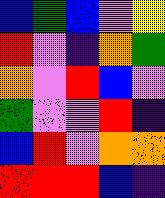[["blue", "green", "blue", "violet", "yellow"], ["red", "violet", "indigo", "orange", "green"], ["orange", "violet", "red", "blue", "violet"], ["green", "violet", "violet", "red", "indigo"], ["blue", "red", "violet", "orange", "orange"], ["red", "red", "red", "blue", "indigo"]]